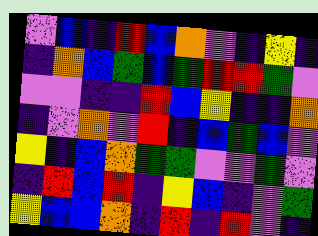[["violet", "blue", "indigo", "red", "blue", "orange", "violet", "indigo", "yellow", "indigo"], ["indigo", "orange", "blue", "green", "blue", "green", "red", "red", "green", "violet"], ["violet", "violet", "indigo", "indigo", "red", "blue", "yellow", "indigo", "indigo", "orange"], ["indigo", "violet", "orange", "violet", "red", "indigo", "blue", "green", "blue", "violet"], ["yellow", "indigo", "blue", "orange", "green", "green", "violet", "violet", "green", "violet"], ["indigo", "red", "blue", "red", "indigo", "yellow", "blue", "indigo", "violet", "green"], ["yellow", "blue", "blue", "orange", "indigo", "red", "indigo", "red", "violet", "indigo"]]